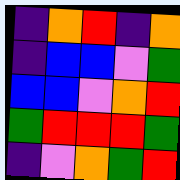[["indigo", "orange", "red", "indigo", "orange"], ["indigo", "blue", "blue", "violet", "green"], ["blue", "blue", "violet", "orange", "red"], ["green", "red", "red", "red", "green"], ["indigo", "violet", "orange", "green", "red"]]